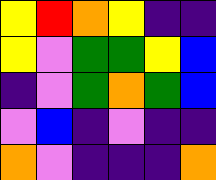[["yellow", "red", "orange", "yellow", "indigo", "indigo"], ["yellow", "violet", "green", "green", "yellow", "blue"], ["indigo", "violet", "green", "orange", "green", "blue"], ["violet", "blue", "indigo", "violet", "indigo", "indigo"], ["orange", "violet", "indigo", "indigo", "indigo", "orange"]]